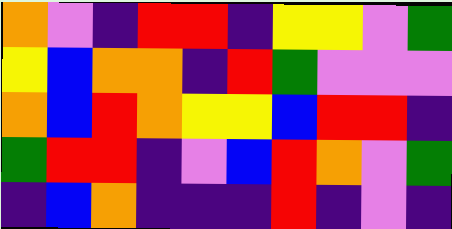[["orange", "violet", "indigo", "red", "red", "indigo", "yellow", "yellow", "violet", "green"], ["yellow", "blue", "orange", "orange", "indigo", "red", "green", "violet", "violet", "violet"], ["orange", "blue", "red", "orange", "yellow", "yellow", "blue", "red", "red", "indigo"], ["green", "red", "red", "indigo", "violet", "blue", "red", "orange", "violet", "green"], ["indigo", "blue", "orange", "indigo", "indigo", "indigo", "red", "indigo", "violet", "indigo"]]